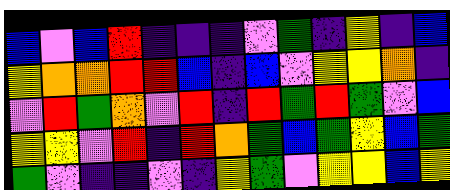[["blue", "violet", "blue", "red", "indigo", "indigo", "indigo", "violet", "green", "indigo", "yellow", "indigo", "blue"], ["yellow", "orange", "orange", "red", "red", "blue", "indigo", "blue", "violet", "yellow", "yellow", "orange", "indigo"], ["violet", "red", "green", "orange", "violet", "red", "indigo", "red", "green", "red", "green", "violet", "blue"], ["yellow", "yellow", "violet", "red", "indigo", "red", "orange", "green", "blue", "green", "yellow", "blue", "green"], ["green", "violet", "indigo", "indigo", "violet", "indigo", "yellow", "green", "violet", "yellow", "yellow", "blue", "yellow"]]